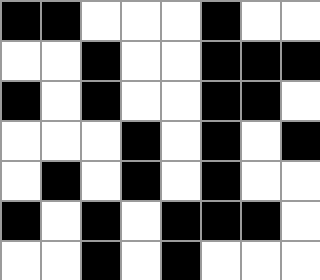[["black", "black", "white", "white", "white", "black", "white", "white"], ["white", "white", "black", "white", "white", "black", "black", "black"], ["black", "white", "black", "white", "white", "black", "black", "white"], ["white", "white", "white", "black", "white", "black", "white", "black"], ["white", "black", "white", "black", "white", "black", "white", "white"], ["black", "white", "black", "white", "black", "black", "black", "white"], ["white", "white", "black", "white", "black", "white", "white", "white"]]